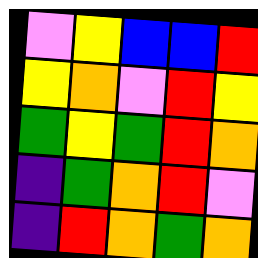[["violet", "yellow", "blue", "blue", "red"], ["yellow", "orange", "violet", "red", "yellow"], ["green", "yellow", "green", "red", "orange"], ["indigo", "green", "orange", "red", "violet"], ["indigo", "red", "orange", "green", "orange"]]